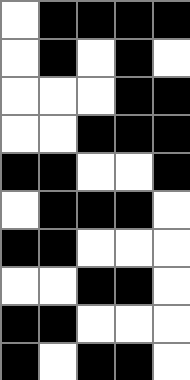[["white", "black", "black", "black", "black"], ["white", "black", "white", "black", "white"], ["white", "white", "white", "black", "black"], ["white", "white", "black", "black", "black"], ["black", "black", "white", "white", "black"], ["white", "black", "black", "black", "white"], ["black", "black", "white", "white", "white"], ["white", "white", "black", "black", "white"], ["black", "black", "white", "white", "white"], ["black", "white", "black", "black", "white"]]